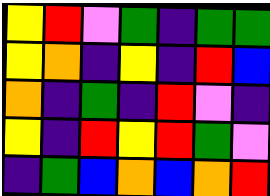[["yellow", "red", "violet", "green", "indigo", "green", "green"], ["yellow", "orange", "indigo", "yellow", "indigo", "red", "blue"], ["orange", "indigo", "green", "indigo", "red", "violet", "indigo"], ["yellow", "indigo", "red", "yellow", "red", "green", "violet"], ["indigo", "green", "blue", "orange", "blue", "orange", "red"]]